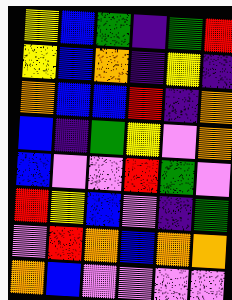[["yellow", "blue", "green", "indigo", "green", "red"], ["yellow", "blue", "orange", "indigo", "yellow", "indigo"], ["orange", "blue", "blue", "red", "indigo", "orange"], ["blue", "indigo", "green", "yellow", "violet", "orange"], ["blue", "violet", "violet", "red", "green", "violet"], ["red", "yellow", "blue", "violet", "indigo", "green"], ["violet", "red", "orange", "blue", "orange", "orange"], ["orange", "blue", "violet", "violet", "violet", "violet"]]